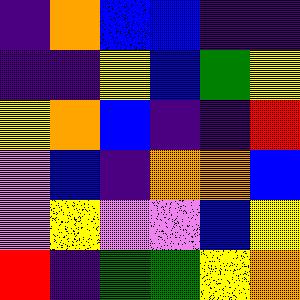[["indigo", "orange", "blue", "blue", "indigo", "indigo"], ["indigo", "indigo", "yellow", "blue", "green", "yellow"], ["yellow", "orange", "blue", "indigo", "indigo", "red"], ["violet", "blue", "indigo", "orange", "orange", "blue"], ["violet", "yellow", "violet", "violet", "blue", "yellow"], ["red", "indigo", "green", "green", "yellow", "orange"]]